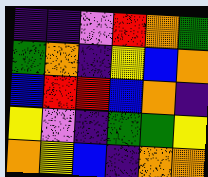[["indigo", "indigo", "violet", "red", "orange", "green"], ["green", "orange", "indigo", "yellow", "blue", "orange"], ["blue", "red", "red", "blue", "orange", "indigo"], ["yellow", "violet", "indigo", "green", "green", "yellow"], ["orange", "yellow", "blue", "indigo", "orange", "orange"]]